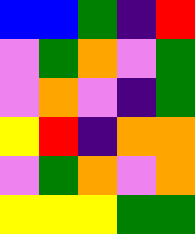[["blue", "blue", "green", "indigo", "red"], ["violet", "green", "orange", "violet", "green"], ["violet", "orange", "violet", "indigo", "green"], ["yellow", "red", "indigo", "orange", "orange"], ["violet", "green", "orange", "violet", "orange"], ["yellow", "yellow", "yellow", "green", "green"]]